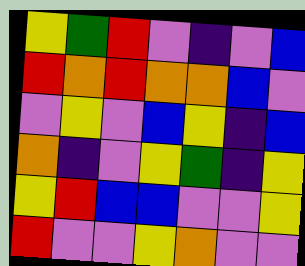[["yellow", "green", "red", "violet", "indigo", "violet", "blue"], ["red", "orange", "red", "orange", "orange", "blue", "violet"], ["violet", "yellow", "violet", "blue", "yellow", "indigo", "blue"], ["orange", "indigo", "violet", "yellow", "green", "indigo", "yellow"], ["yellow", "red", "blue", "blue", "violet", "violet", "yellow"], ["red", "violet", "violet", "yellow", "orange", "violet", "violet"]]